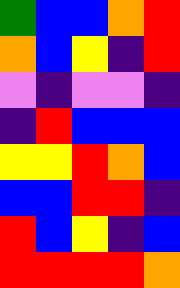[["green", "blue", "blue", "orange", "red"], ["orange", "blue", "yellow", "indigo", "red"], ["violet", "indigo", "violet", "violet", "indigo"], ["indigo", "red", "blue", "blue", "blue"], ["yellow", "yellow", "red", "orange", "blue"], ["blue", "blue", "red", "red", "indigo"], ["red", "blue", "yellow", "indigo", "blue"], ["red", "red", "red", "red", "orange"]]